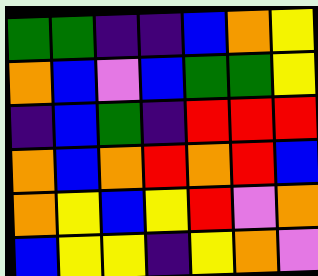[["green", "green", "indigo", "indigo", "blue", "orange", "yellow"], ["orange", "blue", "violet", "blue", "green", "green", "yellow"], ["indigo", "blue", "green", "indigo", "red", "red", "red"], ["orange", "blue", "orange", "red", "orange", "red", "blue"], ["orange", "yellow", "blue", "yellow", "red", "violet", "orange"], ["blue", "yellow", "yellow", "indigo", "yellow", "orange", "violet"]]